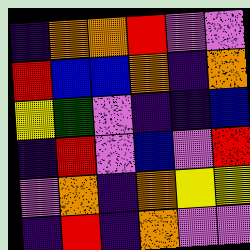[["indigo", "orange", "orange", "red", "violet", "violet"], ["red", "blue", "blue", "orange", "indigo", "orange"], ["yellow", "green", "violet", "indigo", "indigo", "blue"], ["indigo", "red", "violet", "blue", "violet", "red"], ["violet", "orange", "indigo", "orange", "yellow", "yellow"], ["indigo", "red", "indigo", "orange", "violet", "violet"]]